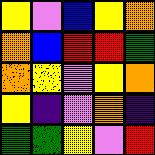[["yellow", "violet", "blue", "yellow", "orange"], ["orange", "blue", "red", "red", "green"], ["orange", "yellow", "violet", "yellow", "orange"], ["yellow", "indigo", "violet", "orange", "indigo"], ["green", "green", "yellow", "violet", "red"]]